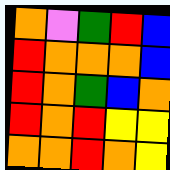[["orange", "violet", "green", "red", "blue"], ["red", "orange", "orange", "orange", "blue"], ["red", "orange", "green", "blue", "orange"], ["red", "orange", "red", "yellow", "yellow"], ["orange", "orange", "red", "orange", "yellow"]]